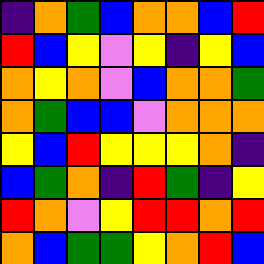[["indigo", "orange", "green", "blue", "orange", "orange", "blue", "red"], ["red", "blue", "yellow", "violet", "yellow", "indigo", "yellow", "blue"], ["orange", "yellow", "orange", "violet", "blue", "orange", "orange", "green"], ["orange", "green", "blue", "blue", "violet", "orange", "orange", "orange"], ["yellow", "blue", "red", "yellow", "yellow", "yellow", "orange", "indigo"], ["blue", "green", "orange", "indigo", "red", "green", "indigo", "yellow"], ["red", "orange", "violet", "yellow", "red", "red", "orange", "red"], ["orange", "blue", "green", "green", "yellow", "orange", "red", "blue"]]